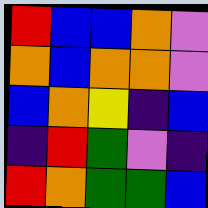[["red", "blue", "blue", "orange", "violet"], ["orange", "blue", "orange", "orange", "violet"], ["blue", "orange", "yellow", "indigo", "blue"], ["indigo", "red", "green", "violet", "indigo"], ["red", "orange", "green", "green", "blue"]]